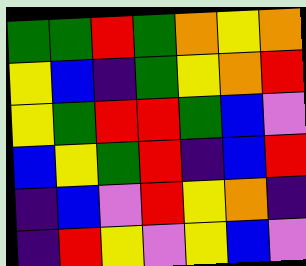[["green", "green", "red", "green", "orange", "yellow", "orange"], ["yellow", "blue", "indigo", "green", "yellow", "orange", "red"], ["yellow", "green", "red", "red", "green", "blue", "violet"], ["blue", "yellow", "green", "red", "indigo", "blue", "red"], ["indigo", "blue", "violet", "red", "yellow", "orange", "indigo"], ["indigo", "red", "yellow", "violet", "yellow", "blue", "violet"]]